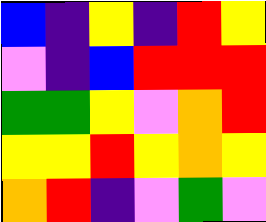[["blue", "indigo", "yellow", "indigo", "red", "yellow"], ["violet", "indigo", "blue", "red", "red", "red"], ["green", "green", "yellow", "violet", "orange", "red"], ["yellow", "yellow", "red", "yellow", "orange", "yellow"], ["orange", "red", "indigo", "violet", "green", "violet"]]